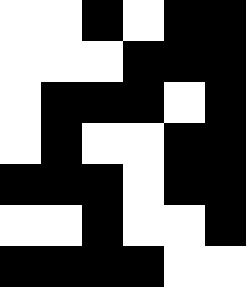[["white", "white", "black", "white", "black", "black"], ["white", "white", "white", "black", "black", "black"], ["white", "black", "black", "black", "white", "black"], ["white", "black", "white", "white", "black", "black"], ["black", "black", "black", "white", "black", "black"], ["white", "white", "black", "white", "white", "black"], ["black", "black", "black", "black", "white", "white"]]